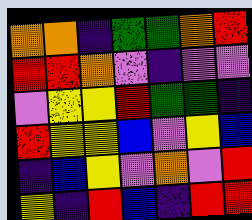[["orange", "orange", "indigo", "green", "green", "orange", "red"], ["red", "red", "orange", "violet", "indigo", "violet", "violet"], ["violet", "yellow", "yellow", "red", "green", "green", "indigo"], ["red", "yellow", "yellow", "blue", "violet", "yellow", "blue"], ["indigo", "blue", "yellow", "violet", "orange", "violet", "red"], ["yellow", "indigo", "red", "blue", "indigo", "red", "red"]]